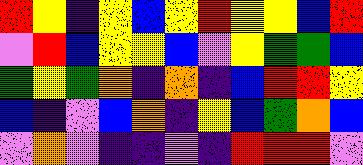[["red", "yellow", "indigo", "yellow", "blue", "yellow", "red", "yellow", "yellow", "blue", "red"], ["violet", "red", "blue", "yellow", "yellow", "blue", "violet", "yellow", "green", "green", "blue"], ["green", "yellow", "green", "orange", "indigo", "orange", "indigo", "blue", "red", "red", "yellow"], ["blue", "indigo", "violet", "blue", "orange", "indigo", "yellow", "blue", "green", "orange", "blue"], ["violet", "orange", "violet", "indigo", "indigo", "violet", "indigo", "red", "red", "red", "violet"]]